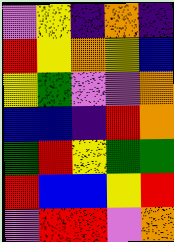[["violet", "yellow", "indigo", "orange", "indigo"], ["red", "yellow", "orange", "yellow", "blue"], ["yellow", "green", "violet", "violet", "orange"], ["blue", "blue", "indigo", "red", "orange"], ["green", "red", "yellow", "green", "green"], ["red", "blue", "blue", "yellow", "red"], ["violet", "red", "red", "violet", "orange"]]